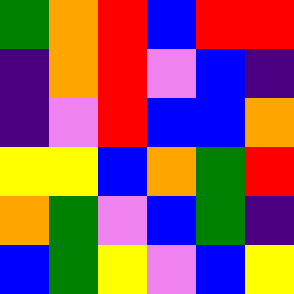[["green", "orange", "red", "blue", "red", "red"], ["indigo", "orange", "red", "violet", "blue", "indigo"], ["indigo", "violet", "red", "blue", "blue", "orange"], ["yellow", "yellow", "blue", "orange", "green", "red"], ["orange", "green", "violet", "blue", "green", "indigo"], ["blue", "green", "yellow", "violet", "blue", "yellow"]]